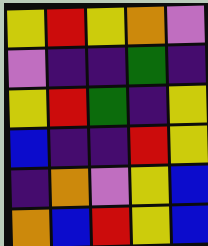[["yellow", "red", "yellow", "orange", "violet"], ["violet", "indigo", "indigo", "green", "indigo"], ["yellow", "red", "green", "indigo", "yellow"], ["blue", "indigo", "indigo", "red", "yellow"], ["indigo", "orange", "violet", "yellow", "blue"], ["orange", "blue", "red", "yellow", "blue"]]